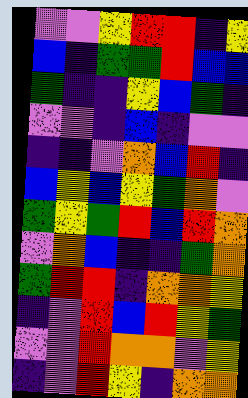[["violet", "violet", "yellow", "red", "red", "indigo", "yellow"], ["blue", "indigo", "green", "green", "red", "blue", "blue"], ["green", "indigo", "indigo", "yellow", "blue", "green", "indigo"], ["violet", "violet", "indigo", "blue", "indigo", "violet", "violet"], ["indigo", "indigo", "violet", "orange", "blue", "red", "indigo"], ["blue", "yellow", "blue", "yellow", "green", "orange", "violet"], ["green", "yellow", "green", "red", "blue", "red", "orange"], ["violet", "orange", "blue", "indigo", "indigo", "green", "orange"], ["green", "red", "red", "indigo", "orange", "orange", "yellow"], ["indigo", "violet", "red", "blue", "red", "yellow", "green"], ["violet", "violet", "red", "orange", "orange", "violet", "yellow"], ["indigo", "violet", "red", "yellow", "indigo", "orange", "orange"]]